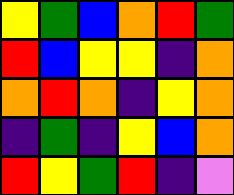[["yellow", "green", "blue", "orange", "red", "green"], ["red", "blue", "yellow", "yellow", "indigo", "orange"], ["orange", "red", "orange", "indigo", "yellow", "orange"], ["indigo", "green", "indigo", "yellow", "blue", "orange"], ["red", "yellow", "green", "red", "indigo", "violet"]]